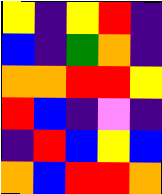[["yellow", "indigo", "yellow", "red", "indigo"], ["blue", "indigo", "green", "orange", "indigo"], ["orange", "orange", "red", "red", "yellow"], ["red", "blue", "indigo", "violet", "indigo"], ["indigo", "red", "blue", "yellow", "blue"], ["orange", "blue", "red", "red", "orange"]]